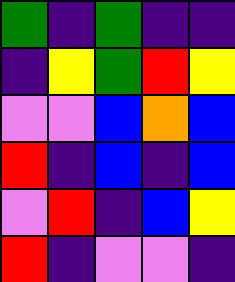[["green", "indigo", "green", "indigo", "indigo"], ["indigo", "yellow", "green", "red", "yellow"], ["violet", "violet", "blue", "orange", "blue"], ["red", "indigo", "blue", "indigo", "blue"], ["violet", "red", "indigo", "blue", "yellow"], ["red", "indigo", "violet", "violet", "indigo"]]